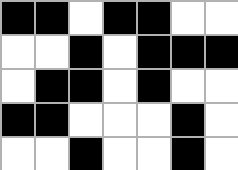[["black", "black", "white", "black", "black", "white", "white"], ["white", "white", "black", "white", "black", "black", "black"], ["white", "black", "black", "white", "black", "white", "white"], ["black", "black", "white", "white", "white", "black", "white"], ["white", "white", "black", "white", "white", "black", "white"]]